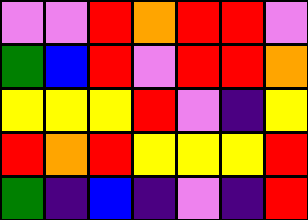[["violet", "violet", "red", "orange", "red", "red", "violet"], ["green", "blue", "red", "violet", "red", "red", "orange"], ["yellow", "yellow", "yellow", "red", "violet", "indigo", "yellow"], ["red", "orange", "red", "yellow", "yellow", "yellow", "red"], ["green", "indigo", "blue", "indigo", "violet", "indigo", "red"]]